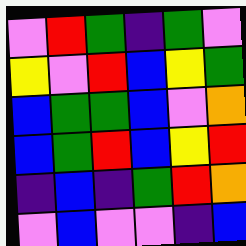[["violet", "red", "green", "indigo", "green", "violet"], ["yellow", "violet", "red", "blue", "yellow", "green"], ["blue", "green", "green", "blue", "violet", "orange"], ["blue", "green", "red", "blue", "yellow", "red"], ["indigo", "blue", "indigo", "green", "red", "orange"], ["violet", "blue", "violet", "violet", "indigo", "blue"]]